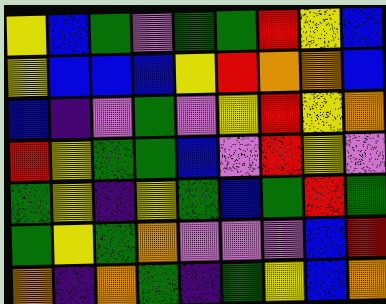[["yellow", "blue", "green", "violet", "green", "green", "red", "yellow", "blue"], ["yellow", "blue", "blue", "blue", "yellow", "red", "orange", "orange", "blue"], ["blue", "indigo", "violet", "green", "violet", "yellow", "red", "yellow", "orange"], ["red", "yellow", "green", "green", "blue", "violet", "red", "yellow", "violet"], ["green", "yellow", "indigo", "yellow", "green", "blue", "green", "red", "green"], ["green", "yellow", "green", "orange", "violet", "violet", "violet", "blue", "red"], ["orange", "indigo", "orange", "green", "indigo", "green", "yellow", "blue", "orange"]]